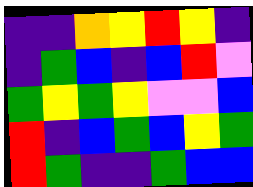[["indigo", "indigo", "orange", "yellow", "red", "yellow", "indigo"], ["indigo", "green", "blue", "indigo", "blue", "red", "violet"], ["green", "yellow", "green", "yellow", "violet", "violet", "blue"], ["red", "indigo", "blue", "green", "blue", "yellow", "green"], ["red", "green", "indigo", "indigo", "green", "blue", "blue"]]